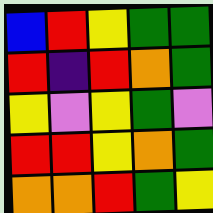[["blue", "red", "yellow", "green", "green"], ["red", "indigo", "red", "orange", "green"], ["yellow", "violet", "yellow", "green", "violet"], ["red", "red", "yellow", "orange", "green"], ["orange", "orange", "red", "green", "yellow"]]